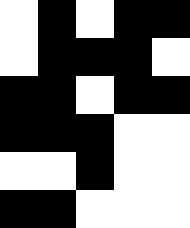[["white", "black", "white", "black", "black"], ["white", "black", "black", "black", "white"], ["black", "black", "white", "black", "black"], ["black", "black", "black", "white", "white"], ["white", "white", "black", "white", "white"], ["black", "black", "white", "white", "white"]]